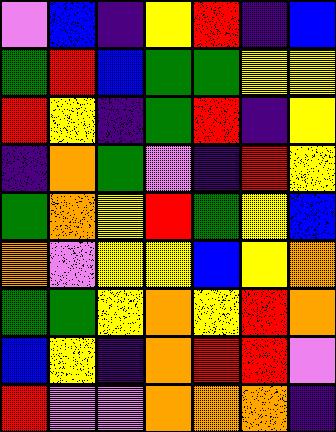[["violet", "blue", "indigo", "yellow", "red", "indigo", "blue"], ["green", "red", "blue", "green", "green", "yellow", "yellow"], ["red", "yellow", "indigo", "green", "red", "indigo", "yellow"], ["indigo", "orange", "green", "violet", "indigo", "red", "yellow"], ["green", "orange", "yellow", "red", "green", "yellow", "blue"], ["orange", "violet", "yellow", "yellow", "blue", "yellow", "orange"], ["green", "green", "yellow", "orange", "yellow", "red", "orange"], ["blue", "yellow", "indigo", "orange", "red", "red", "violet"], ["red", "violet", "violet", "orange", "orange", "orange", "indigo"]]